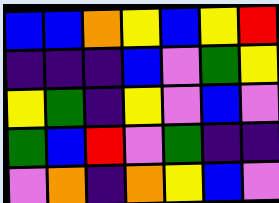[["blue", "blue", "orange", "yellow", "blue", "yellow", "red"], ["indigo", "indigo", "indigo", "blue", "violet", "green", "yellow"], ["yellow", "green", "indigo", "yellow", "violet", "blue", "violet"], ["green", "blue", "red", "violet", "green", "indigo", "indigo"], ["violet", "orange", "indigo", "orange", "yellow", "blue", "violet"]]